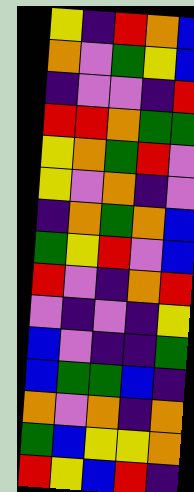[["yellow", "indigo", "red", "orange", "blue"], ["orange", "violet", "green", "yellow", "blue"], ["indigo", "violet", "violet", "indigo", "red"], ["red", "red", "orange", "green", "green"], ["yellow", "orange", "green", "red", "violet"], ["yellow", "violet", "orange", "indigo", "violet"], ["indigo", "orange", "green", "orange", "blue"], ["green", "yellow", "red", "violet", "blue"], ["red", "violet", "indigo", "orange", "red"], ["violet", "indigo", "violet", "indigo", "yellow"], ["blue", "violet", "indigo", "indigo", "green"], ["blue", "green", "green", "blue", "indigo"], ["orange", "violet", "orange", "indigo", "orange"], ["green", "blue", "yellow", "yellow", "orange"], ["red", "yellow", "blue", "red", "indigo"]]